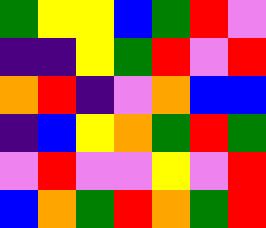[["green", "yellow", "yellow", "blue", "green", "red", "violet"], ["indigo", "indigo", "yellow", "green", "red", "violet", "red"], ["orange", "red", "indigo", "violet", "orange", "blue", "blue"], ["indigo", "blue", "yellow", "orange", "green", "red", "green"], ["violet", "red", "violet", "violet", "yellow", "violet", "red"], ["blue", "orange", "green", "red", "orange", "green", "red"]]